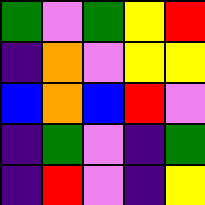[["green", "violet", "green", "yellow", "red"], ["indigo", "orange", "violet", "yellow", "yellow"], ["blue", "orange", "blue", "red", "violet"], ["indigo", "green", "violet", "indigo", "green"], ["indigo", "red", "violet", "indigo", "yellow"]]